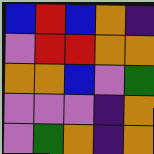[["blue", "red", "blue", "orange", "indigo"], ["violet", "red", "red", "orange", "orange"], ["orange", "orange", "blue", "violet", "green"], ["violet", "violet", "violet", "indigo", "orange"], ["violet", "green", "orange", "indigo", "orange"]]